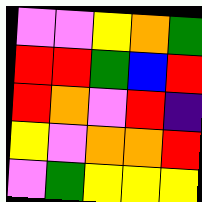[["violet", "violet", "yellow", "orange", "green"], ["red", "red", "green", "blue", "red"], ["red", "orange", "violet", "red", "indigo"], ["yellow", "violet", "orange", "orange", "red"], ["violet", "green", "yellow", "yellow", "yellow"]]